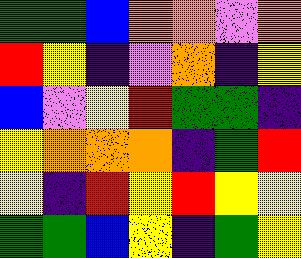[["green", "green", "blue", "orange", "orange", "violet", "orange"], ["red", "yellow", "indigo", "violet", "orange", "indigo", "yellow"], ["blue", "violet", "yellow", "red", "green", "green", "indigo"], ["yellow", "orange", "orange", "orange", "indigo", "green", "red"], ["yellow", "indigo", "red", "yellow", "red", "yellow", "yellow"], ["green", "green", "blue", "yellow", "indigo", "green", "yellow"]]